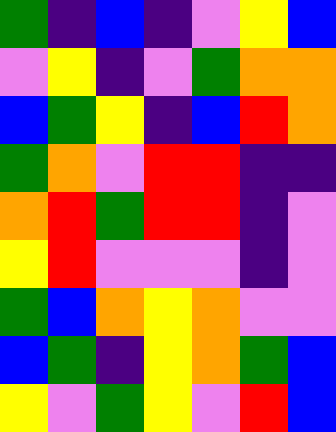[["green", "indigo", "blue", "indigo", "violet", "yellow", "blue"], ["violet", "yellow", "indigo", "violet", "green", "orange", "orange"], ["blue", "green", "yellow", "indigo", "blue", "red", "orange"], ["green", "orange", "violet", "red", "red", "indigo", "indigo"], ["orange", "red", "green", "red", "red", "indigo", "violet"], ["yellow", "red", "violet", "violet", "violet", "indigo", "violet"], ["green", "blue", "orange", "yellow", "orange", "violet", "violet"], ["blue", "green", "indigo", "yellow", "orange", "green", "blue"], ["yellow", "violet", "green", "yellow", "violet", "red", "blue"]]